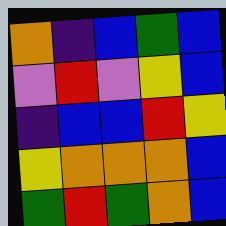[["orange", "indigo", "blue", "green", "blue"], ["violet", "red", "violet", "yellow", "blue"], ["indigo", "blue", "blue", "red", "yellow"], ["yellow", "orange", "orange", "orange", "blue"], ["green", "red", "green", "orange", "blue"]]